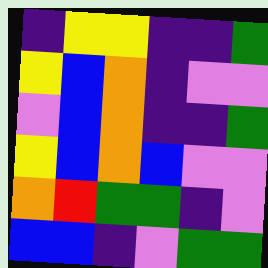[["indigo", "yellow", "yellow", "indigo", "indigo", "green"], ["yellow", "blue", "orange", "indigo", "violet", "violet"], ["violet", "blue", "orange", "indigo", "indigo", "green"], ["yellow", "blue", "orange", "blue", "violet", "violet"], ["orange", "red", "green", "green", "indigo", "violet"], ["blue", "blue", "indigo", "violet", "green", "green"]]